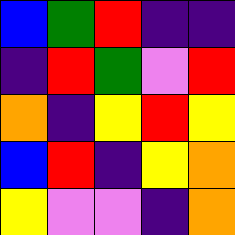[["blue", "green", "red", "indigo", "indigo"], ["indigo", "red", "green", "violet", "red"], ["orange", "indigo", "yellow", "red", "yellow"], ["blue", "red", "indigo", "yellow", "orange"], ["yellow", "violet", "violet", "indigo", "orange"]]